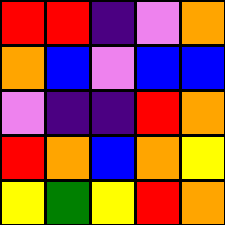[["red", "red", "indigo", "violet", "orange"], ["orange", "blue", "violet", "blue", "blue"], ["violet", "indigo", "indigo", "red", "orange"], ["red", "orange", "blue", "orange", "yellow"], ["yellow", "green", "yellow", "red", "orange"]]